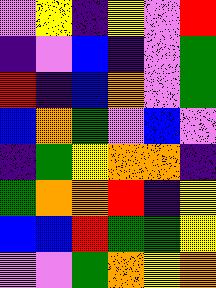[["violet", "yellow", "indigo", "yellow", "violet", "red"], ["indigo", "violet", "blue", "indigo", "violet", "green"], ["red", "indigo", "blue", "orange", "violet", "green"], ["blue", "orange", "green", "violet", "blue", "violet"], ["indigo", "green", "yellow", "orange", "orange", "indigo"], ["green", "orange", "orange", "red", "indigo", "yellow"], ["blue", "blue", "red", "green", "green", "yellow"], ["violet", "violet", "green", "orange", "yellow", "orange"]]